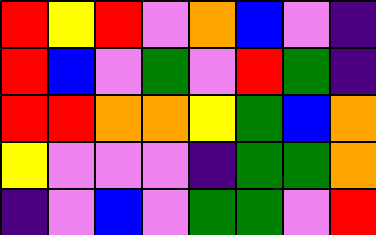[["red", "yellow", "red", "violet", "orange", "blue", "violet", "indigo"], ["red", "blue", "violet", "green", "violet", "red", "green", "indigo"], ["red", "red", "orange", "orange", "yellow", "green", "blue", "orange"], ["yellow", "violet", "violet", "violet", "indigo", "green", "green", "orange"], ["indigo", "violet", "blue", "violet", "green", "green", "violet", "red"]]